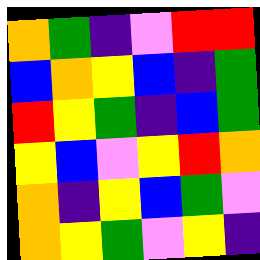[["orange", "green", "indigo", "violet", "red", "red"], ["blue", "orange", "yellow", "blue", "indigo", "green"], ["red", "yellow", "green", "indigo", "blue", "green"], ["yellow", "blue", "violet", "yellow", "red", "orange"], ["orange", "indigo", "yellow", "blue", "green", "violet"], ["orange", "yellow", "green", "violet", "yellow", "indigo"]]